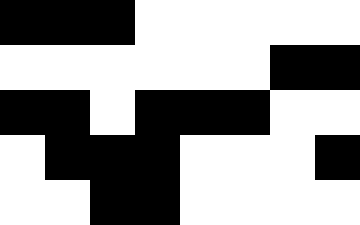[["black", "black", "black", "white", "white", "white", "white", "white"], ["white", "white", "white", "white", "white", "white", "black", "black"], ["black", "black", "white", "black", "black", "black", "white", "white"], ["white", "black", "black", "black", "white", "white", "white", "black"], ["white", "white", "black", "black", "white", "white", "white", "white"]]